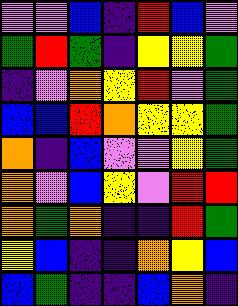[["violet", "violet", "blue", "indigo", "red", "blue", "violet"], ["green", "red", "green", "indigo", "yellow", "yellow", "green"], ["indigo", "violet", "orange", "yellow", "red", "violet", "green"], ["blue", "blue", "red", "orange", "yellow", "yellow", "green"], ["orange", "indigo", "blue", "violet", "violet", "yellow", "green"], ["orange", "violet", "blue", "yellow", "violet", "red", "red"], ["orange", "green", "orange", "indigo", "indigo", "red", "green"], ["yellow", "blue", "indigo", "indigo", "orange", "yellow", "blue"], ["blue", "green", "indigo", "indigo", "blue", "orange", "indigo"]]